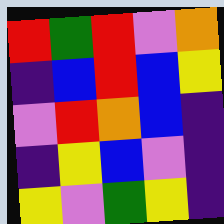[["red", "green", "red", "violet", "orange"], ["indigo", "blue", "red", "blue", "yellow"], ["violet", "red", "orange", "blue", "indigo"], ["indigo", "yellow", "blue", "violet", "indigo"], ["yellow", "violet", "green", "yellow", "indigo"]]